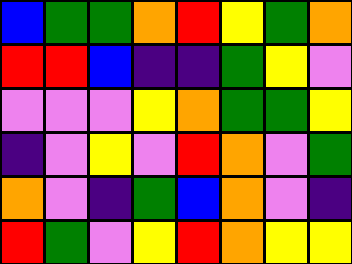[["blue", "green", "green", "orange", "red", "yellow", "green", "orange"], ["red", "red", "blue", "indigo", "indigo", "green", "yellow", "violet"], ["violet", "violet", "violet", "yellow", "orange", "green", "green", "yellow"], ["indigo", "violet", "yellow", "violet", "red", "orange", "violet", "green"], ["orange", "violet", "indigo", "green", "blue", "orange", "violet", "indigo"], ["red", "green", "violet", "yellow", "red", "orange", "yellow", "yellow"]]